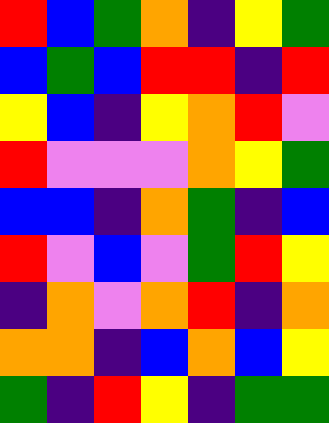[["red", "blue", "green", "orange", "indigo", "yellow", "green"], ["blue", "green", "blue", "red", "red", "indigo", "red"], ["yellow", "blue", "indigo", "yellow", "orange", "red", "violet"], ["red", "violet", "violet", "violet", "orange", "yellow", "green"], ["blue", "blue", "indigo", "orange", "green", "indigo", "blue"], ["red", "violet", "blue", "violet", "green", "red", "yellow"], ["indigo", "orange", "violet", "orange", "red", "indigo", "orange"], ["orange", "orange", "indigo", "blue", "orange", "blue", "yellow"], ["green", "indigo", "red", "yellow", "indigo", "green", "green"]]